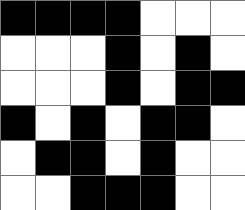[["black", "black", "black", "black", "white", "white", "white"], ["white", "white", "white", "black", "white", "black", "white"], ["white", "white", "white", "black", "white", "black", "black"], ["black", "white", "black", "white", "black", "black", "white"], ["white", "black", "black", "white", "black", "white", "white"], ["white", "white", "black", "black", "black", "white", "white"]]